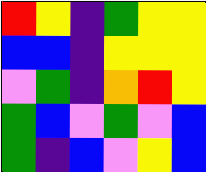[["red", "yellow", "indigo", "green", "yellow", "yellow"], ["blue", "blue", "indigo", "yellow", "yellow", "yellow"], ["violet", "green", "indigo", "orange", "red", "yellow"], ["green", "blue", "violet", "green", "violet", "blue"], ["green", "indigo", "blue", "violet", "yellow", "blue"]]